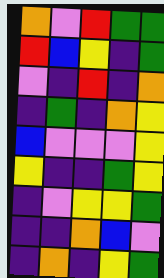[["orange", "violet", "red", "green", "green"], ["red", "blue", "yellow", "indigo", "green"], ["violet", "indigo", "red", "indigo", "orange"], ["indigo", "green", "indigo", "orange", "yellow"], ["blue", "violet", "violet", "violet", "yellow"], ["yellow", "indigo", "indigo", "green", "yellow"], ["indigo", "violet", "yellow", "yellow", "green"], ["indigo", "indigo", "orange", "blue", "violet"], ["indigo", "orange", "indigo", "yellow", "green"]]